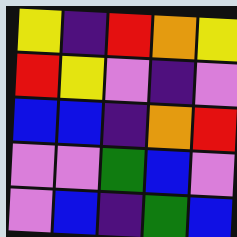[["yellow", "indigo", "red", "orange", "yellow"], ["red", "yellow", "violet", "indigo", "violet"], ["blue", "blue", "indigo", "orange", "red"], ["violet", "violet", "green", "blue", "violet"], ["violet", "blue", "indigo", "green", "blue"]]